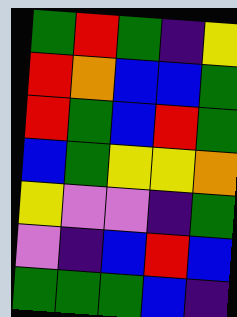[["green", "red", "green", "indigo", "yellow"], ["red", "orange", "blue", "blue", "green"], ["red", "green", "blue", "red", "green"], ["blue", "green", "yellow", "yellow", "orange"], ["yellow", "violet", "violet", "indigo", "green"], ["violet", "indigo", "blue", "red", "blue"], ["green", "green", "green", "blue", "indigo"]]